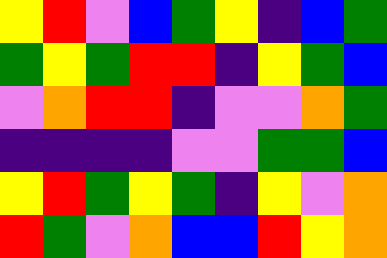[["yellow", "red", "violet", "blue", "green", "yellow", "indigo", "blue", "green"], ["green", "yellow", "green", "red", "red", "indigo", "yellow", "green", "blue"], ["violet", "orange", "red", "red", "indigo", "violet", "violet", "orange", "green"], ["indigo", "indigo", "indigo", "indigo", "violet", "violet", "green", "green", "blue"], ["yellow", "red", "green", "yellow", "green", "indigo", "yellow", "violet", "orange"], ["red", "green", "violet", "orange", "blue", "blue", "red", "yellow", "orange"]]